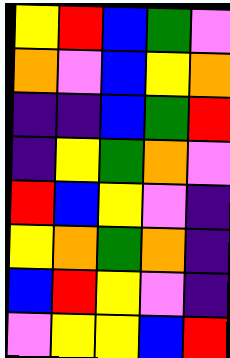[["yellow", "red", "blue", "green", "violet"], ["orange", "violet", "blue", "yellow", "orange"], ["indigo", "indigo", "blue", "green", "red"], ["indigo", "yellow", "green", "orange", "violet"], ["red", "blue", "yellow", "violet", "indigo"], ["yellow", "orange", "green", "orange", "indigo"], ["blue", "red", "yellow", "violet", "indigo"], ["violet", "yellow", "yellow", "blue", "red"]]